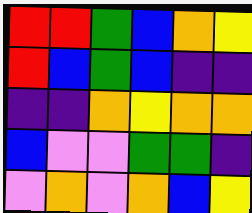[["red", "red", "green", "blue", "orange", "yellow"], ["red", "blue", "green", "blue", "indigo", "indigo"], ["indigo", "indigo", "orange", "yellow", "orange", "orange"], ["blue", "violet", "violet", "green", "green", "indigo"], ["violet", "orange", "violet", "orange", "blue", "yellow"]]